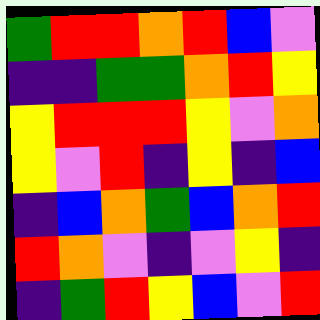[["green", "red", "red", "orange", "red", "blue", "violet"], ["indigo", "indigo", "green", "green", "orange", "red", "yellow"], ["yellow", "red", "red", "red", "yellow", "violet", "orange"], ["yellow", "violet", "red", "indigo", "yellow", "indigo", "blue"], ["indigo", "blue", "orange", "green", "blue", "orange", "red"], ["red", "orange", "violet", "indigo", "violet", "yellow", "indigo"], ["indigo", "green", "red", "yellow", "blue", "violet", "red"]]